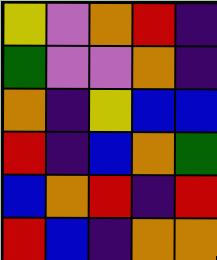[["yellow", "violet", "orange", "red", "indigo"], ["green", "violet", "violet", "orange", "indigo"], ["orange", "indigo", "yellow", "blue", "blue"], ["red", "indigo", "blue", "orange", "green"], ["blue", "orange", "red", "indigo", "red"], ["red", "blue", "indigo", "orange", "orange"]]